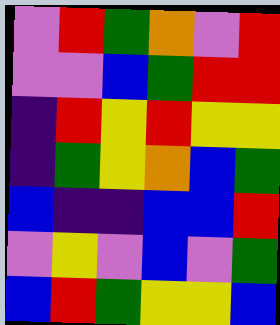[["violet", "red", "green", "orange", "violet", "red"], ["violet", "violet", "blue", "green", "red", "red"], ["indigo", "red", "yellow", "red", "yellow", "yellow"], ["indigo", "green", "yellow", "orange", "blue", "green"], ["blue", "indigo", "indigo", "blue", "blue", "red"], ["violet", "yellow", "violet", "blue", "violet", "green"], ["blue", "red", "green", "yellow", "yellow", "blue"]]